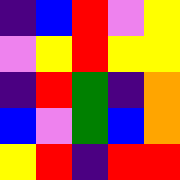[["indigo", "blue", "red", "violet", "yellow"], ["violet", "yellow", "red", "yellow", "yellow"], ["indigo", "red", "green", "indigo", "orange"], ["blue", "violet", "green", "blue", "orange"], ["yellow", "red", "indigo", "red", "red"]]